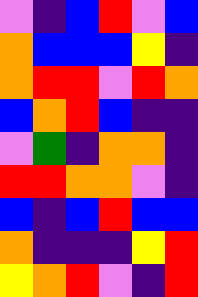[["violet", "indigo", "blue", "red", "violet", "blue"], ["orange", "blue", "blue", "blue", "yellow", "indigo"], ["orange", "red", "red", "violet", "red", "orange"], ["blue", "orange", "red", "blue", "indigo", "indigo"], ["violet", "green", "indigo", "orange", "orange", "indigo"], ["red", "red", "orange", "orange", "violet", "indigo"], ["blue", "indigo", "blue", "red", "blue", "blue"], ["orange", "indigo", "indigo", "indigo", "yellow", "red"], ["yellow", "orange", "red", "violet", "indigo", "red"]]